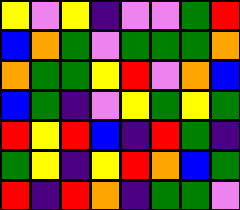[["yellow", "violet", "yellow", "indigo", "violet", "violet", "green", "red"], ["blue", "orange", "green", "violet", "green", "green", "green", "orange"], ["orange", "green", "green", "yellow", "red", "violet", "orange", "blue"], ["blue", "green", "indigo", "violet", "yellow", "green", "yellow", "green"], ["red", "yellow", "red", "blue", "indigo", "red", "green", "indigo"], ["green", "yellow", "indigo", "yellow", "red", "orange", "blue", "green"], ["red", "indigo", "red", "orange", "indigo", "green", "green", "violet"]]